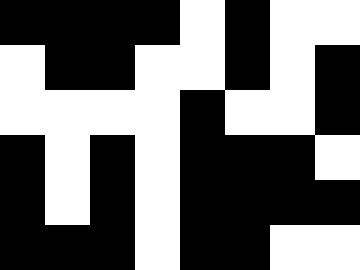[["black", "black", "black", "black", "white", "black", "white", "white"], ["white", "black", "black", "white", "white", "black", "white", "black"], ["white", "white", "white", "white", "black", "white", "white", "black"], ["black", "white", "black", "white", "black", "black", "black", "white"], ["black", "white", "black", "white", "black", "black", "black", "black"], ["black", "black", "black", "white", "black", "black", "white", "white"]]